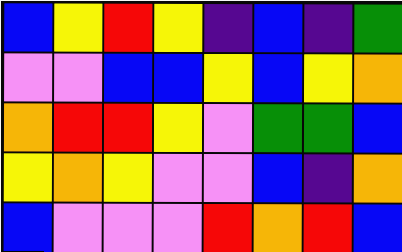[["blue", "yellow", "red", "yellow", "indigo", "blue", "indigo", "green"], ["violet", "violet", "blue", "blue", "yellow", "blue", "yellow", "orange"], ["orange", "red", "red", "yellow", "violet", "green", "green", "blue"], ["yellow", "orange", "yellow", "violet", "violet", "blue", "indigo", "orange"], ["blue", "violet", "violet", "violet", "red", "orange", "red", "blue"]]